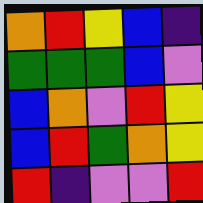[["orange", "red", "yellow", "blue", "indigo"], ["green", "green", "green", "blue", "violet"], ["blue", "orange", "violet", "red", "yellow"], ["blue", "red", "green", "orange", "yellow"], ["red", "indigo", "violet", "violet", "red"]]